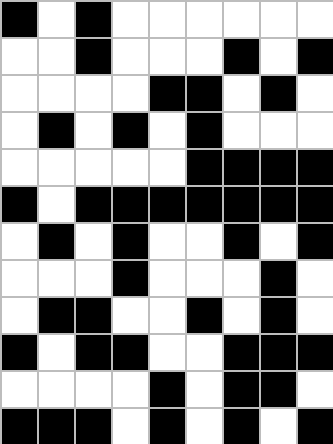[["black", "white", "black", "white", "white", "white", "white", "white", "white"], ["white", "white", "black", "white", "white", "white", "black", "white", "black"], ["white", "white", "white", "white", "black", "black", "white", "black", "white"], ["white", "black", "white", "black", "white", "black", "white", "white", "white"], ["white", "white", "white", "white", "white", "black", "black", "black", "black"], ["black", "white", "black", "black", "black", "black", "black", "black", "black"], ["white", "black", "white", "black", "white", "white", "black", "white", "black"], ["white", "white", "white", "black", "white", "white", "white", "black", "white"], ["white", "black", "black", "white", "white", "black", "white", "black", "white"], ["black", "white", "black", "black", "white", "white", "black", "black", "black"], ["white", "white", "white", "white", "black", "white", "black", "black", "white"], ["black", "black", "black", "white", "black", "white", "black", "white", "black"]]